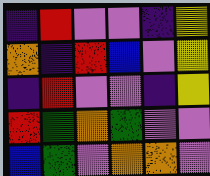[["indigo", "red", "violet", "violet", "indigo", "yellow"], ["orange", "indigo", "red", "blue", "violet", "yellow"], ["indigo", "red", "violet", "violet", "indigo", "yellow"], ["red", "green", "orange", "green", "violet", "violet"], ["blue", "green", "violet", "orange", "orange", "violet"]]